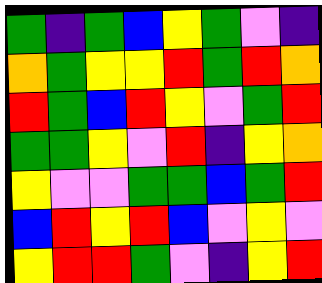[["green", "indigo", "green", "blue", "yellow", "green", "violet", "indigo"], ["orange", "green", "yellow", "yellow", "red", "green", "red", "orange"], ["red", "green", "blue", "red", "yellow", "violet", "green", "red"], ["green", "green", "yellow", "violet", "red", "indigo", "yellow", "orange"], ["yellow", "violet", "violet", "green", "green", "blue", "green", "red"], ["blue", "red", "yellow", "red", "blue", "violet", "yellow", "violet"], ["yellow", "red", "red", "green", "violet", "indigo", "yellow", "red"]]